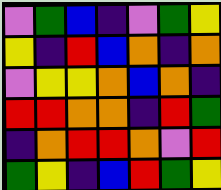[["violet", "green", "blue", "indigo", "violet", "green", "yellow"], ["yellow", "indigo", "red", "blue", "orange", "indigo", "orange"], ["violet", "yellow", "yellow", "orange", "blue", "orange", "indigo"], ["red", "red", "orange", "orange", "indigo", "red", "green"], ["indigo", "orange", "red", "red", "orange", "violet", "red"], ["green", "yellow", "indigo", "blue", "red", "green", "yellow"]]